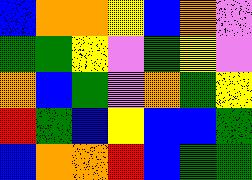[["blue", "orange", "orange", "yellow", "blue", "orange", "violet"], ["green", "green", "yellow", "violet", "green", "yellow", "violet"], ["orange", "blue", "green", "violet", "orange", "green", "yellow"], ["red", "green", "blue", "yellow", "blue", "blue", "green"], ["blue", "orange", "orange", "red", "blue", "green", "green"]]